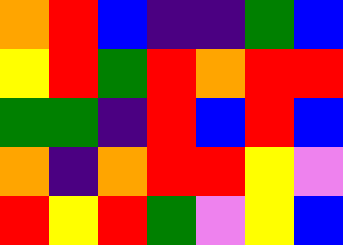[["orange", "red", "blue", "indigo", "indigo", "green", "blue"], ["yellow", "red", "green", "red", "orange", "red", "red"], ["green", "green", "indigo", "red", "blue", "red", "blue"], ["orange", "indigo", "orange", "red", "red", "yellow", "violet"], ["red", "yellow", "red", "green", "violet", "yellow", "blue"]]